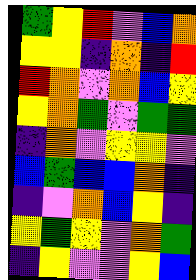[["green", "yellow", "red", "violet", "blue", "orange"], ["yellow", "yellow", "indigo", "orange", "indigo", "red"], ["red", "orange", "violet", "orange", "blue", "yellow"], ["yellow", "orange", "green", "violet", "green", "green"], ["indigo", "orange", "violet", "yellow", "yellow", "violet"], ["blue", "green", "blue", "blue", "orange", "indigo"], ["indigo", "violet", "orange", "blue", "yellow", "indigo"], ["yellow", "green", "yellow", "violet", "orange", "green"], ["indigo", "yellow", "violet", "violet", "yellow", "blue"]]